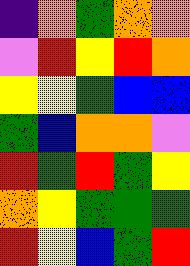[["indigo", "orange", "green", "orange", "orange"], ["violet", "red", "yellow", "red", "orange"], ["yellow", "yellow", "green", "blue", "blue"], ["green", "blue", "orange", "orange", "violet"], ["red", "green", "red", "green", "yellow"], ["orange", "yellow", "green", "green", "green"], ["red", "yellow", "blue", "green", "red"]]